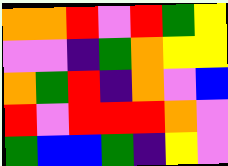[["orange", "orange", "red", "violet", "red", "green", "yellow"], ["violet", "violet", "indigo", "green", "orange", "yellow", "yellow"], ["orange", "green", "red", "indigo", "orange", "violet", "blue"], ["red", "violet", "red", "red", "red", "orange", "violet"], ["green", "blue", "blue", "green", "indigo", "yellow", "violet"]]